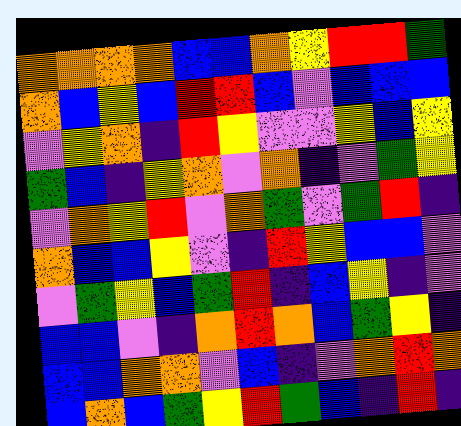[["orange", "orange", "orange", "orange", "blue", "blue", "orange", "yellow", "red", "red", "green"], ["orange", "blue", "yellow", "blue", "red", "red", "blue", "violet", "blue", "blue", "blue"], ["violet", "yellow", "orange", "indigo", "red", "yellow", "violet", "violet", "yellow", "blue", "yellow"], ["green", "blue", "indigo", "yellow", "orange", "violet", "orange", "indigo", "violet", "green", "yellow"], ["violet", "orange", "yellow", "red", "violet", "orange", "green", "violet", "green", "red", "indigo"], ["orange", "blue", "blue", "yellow", "violet", "indigo", "red", "yellow", "blue", "blue", "violet"], ["violet", "green", "yellow", "blue", "green", "red", "indigo", "blue", "yellow", "indigo", "violet"], ["blue", "blue", "violet", "indigo", "orange", "red", "orange", "blue", "green", "yellow", "indigo"], ["blue", "blue", "orange", "orange", "violet", "blue", "indigo", "violet", "orange", "red", "orange"], ["blue", "orange", "blue", "green", "yellow", "red", "green", "blue", "indigo", "red", "indigo"]]